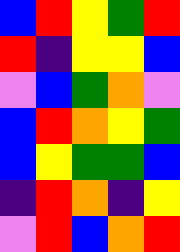[["blue", "red", "yellow", "green", "red"], ["red", "indigo", "yellow", "yellow", "blue"], ["violet", "blue", "green", "orange", "violet"], ["blue", "red", "orange", "yellow", "green"], ["blue", "yellow", "green", "green", "blue"], ["indigo", "red", "orange", "indigo", "yellow"], ["violet", "red", "blue", "orange", "red"]]